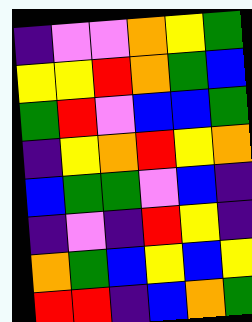[["indigo", "violet", "violet", "orange", "yellow", "green"], ["yellow", "yellow", "red", "orange", "green", "blue"], ["green", "red", "violet", "blue", "blue", "green"], ["indigo", "yellow", "orange", "red", "yellow", "orange"], ["blue", "green", "green", "violet", "blue", "indigo"], ["indigo", "violet", "indigo", "red", "yellow", "indigo"], ["orange", "green", "blue", "yellow", "blue", "yellow"], ["red", "red", "indigo", "blue", "orange", "green"]]